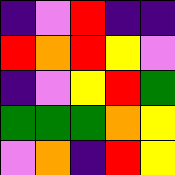[["indigo", "violet", "red", "indigo", "indigo"], ["red", "orange", "red", "yellow", "violet"], ["indigo", "violet", "yellow", "red", "green"], ["green", "green", "green", "orange", "yellow"], ["violet", "orange", "indigo", "red", "yellow"]]